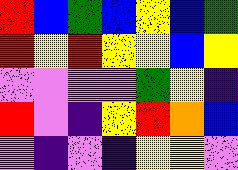[["red", "blue", "green", "blue", "yellow", "blue", "green"], ["red", "yellow", "red", "yellow", "yellow", "blue", "yellow"], ["violet", "violet", "violet", "violet", "green", "yellow", "indigo"], ["red", "violet", "indigo", "yellow", "red", "orange", "blue"], ["violet", "indigo", "violet", "indigo", "yellow", "yellow", "violet"]]